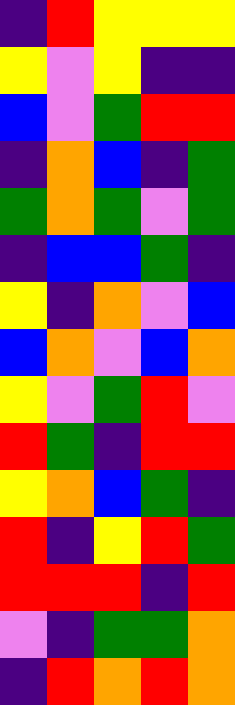[["indigo", "red", "yellow", "yellow", "yellow"], ["yellow", "violet", "yellow", "indigo", "indigo"], ["blue", "violet", "green", "red", "red"], ["indigo", "orange", "blue", "indigo", "green"], ["green", "orange", "green", "violet", "green"], ["indigo", "blue", "blue", "green", "indigo"], ["yellow", "indigo", "orange", "violet", "blue"], ["blue", "orange", "violet", "blue", "orange"], ["yellow", "violet", "green", "red", "violet"], ["red", "green", "indigo", "red", "red"], ["yellow", "orange", "blue", "green", "indigo"], ["red", "indigo", "yellow", "red", "green"], ["red", "red", "red", "indigo", "red"], ["violet", "indigo", "green", "green", "orange"], ["indigo", "red", "orange", "red", "orange"]]